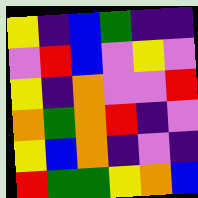[["yellow", "indigo", "blue", "green", "indigo", "indigo"], ["violet", "red", "blue", "violet", "yellow", "violet"], ["yellow", "indigo", "orange", "violet", "violet", "red"], ["orange", "green", "orange", "red", "indigo", "violet"], ["yellow", "blue", "orange", "indigo", "violet", "indigo"], ["red", "green", "green", "yellow", "orange", "blue"]]